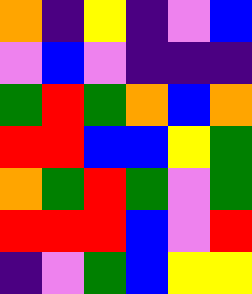[["orange", "indigo", "yellow", "indigo", "violet", "blue"], ["violet", "blue", "violet", "indigo", "indigo", "indigo"], ["green", "red", "green", "orange", "blue", "orange"], ["red", "red", "blue", "blue", "yellow", "green"], ["orange", "green", "red", "green", "violet", "green"], ["red", "red", "red", "blue", "violet", "red"], ["indigo", "violet", "green", "blue", "yellow", "yellow"]]